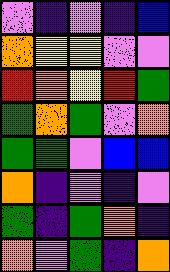[["violet", "indigo", "violet", "indigo", "blue"], ["orange", "yellow", "yellow", "violet", "violet"], ["red", "orange", "yellow", "red", "green"], ["green", "orange", "green", "violet", "orange"], ["green", "green", "violet", "blue", "blue"], ["orange", "indigo", "violet", "indigo", "violet"], ["green", "indigo", "green", "orange", "indigo"], ["orange", "violet", "green", "indigo", "orange"]]